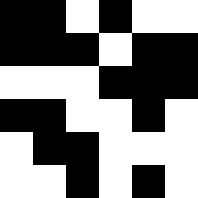[["black", "black", "white", "black", "white", "white"], ["black", "black", "black", "white", "black", "black"], ["white", "white", "white", "black", "black", "black"], ["black", "black", "white", "white", "black", "white"], ["white", "black", "black", "white", "white", "white"], ["white", "white", "black", "white", "black", "white"]]